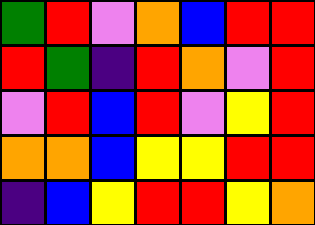[["green", "red", "violet", "orange", "blue", "red", "red"], ["red", "green", "indigo", "red", "orange", "violet", "red"], ["violet", "red", "blue", "red", "violet", "yellow", "red"], ["orange", "orange", "blue", "yellow", "yellow", "red", "red"], ["indigo", "blue", "yellow", "red", "red", "yellow", "orange"]]